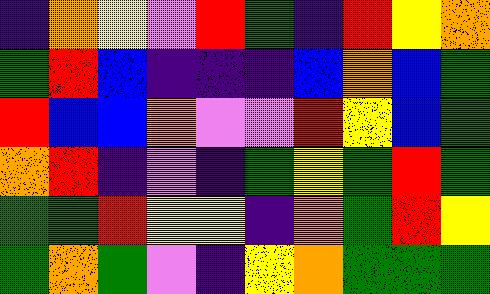[["indigo", "orange", "yellow", "violet", "red", "green", "indigo", "red", "yellow", "orange"], ["green", "red", "blue", "indigo", "indigo", "indigo", "blue", "orange", "blue", "green"], ["red", "blue", "blue", "orange", "violet", "violet", "red", "yellow", "blue", "green"], ["orange", "red", "indigo", "violet", "indigo", "green", "yellow", "green", "red", "green"], ["green", "green", "red", "yellow", "yellow", "indigo", "orange", "green", "red", "yellow"], ["green", "orange", "green", "violet", "indigo", "yellow", "orange", "green", "green", "green"]]